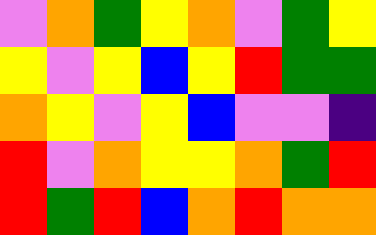[["violet", "orange", "green", "yellow", "orange", "violet", "green", "yellow"], ["yellow", "violet", "yellow", "blue", "yellow", "red", "green", "green"], ["orange", "yellow", "violet", "yellow", "blue", "violet", "violet", "indigo"], ["red", "violet", "orange", "yellow", "yellow", "orange", "green", "red"], ["red", "green", "red", "blue", "orange", "red", "orange", "orange"]]